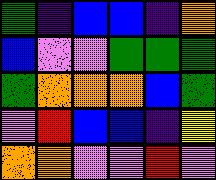[["green", "indigo", "blue", "blue", "indigo", "orange"], ["blue", "violet", "violet", "green", "green", "green"], ["green", "orange", "orange", "orange", "blue", "green"], ["violet", "red", "blue", "blue", "indigo", "yellow"], ["orange", "orange", "violet", "violet", "red", "violet"]]